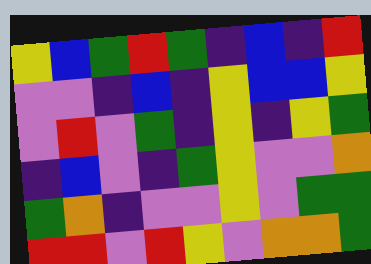[["yellow", "blue", "green", "red", "green", "indigo", "blue", "indigo", "red"], ["violet", "violet", "indigo", "blue", "indigo", "yellow", "blue", "blue", "yellow"], ["violet", "red", "violet", "green", "indigo", "yellow", "indigo", "yellow", "green"], ["indigo", "blue", "violet", "indigo", "green", "yellow", "violet", "violet", "orange"], ["green", "orange", "indigo", "violet", "violet", "yellow", "violet", "green", "green"], ["red", "red", "violet", "red", "yellow", "violet", "orange", "orange", "green"]]